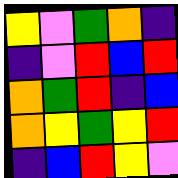[["yellow", "violet", "green", "orange", "indigo"], ["indigo", "violet", "red", "blue", "red"], ["orange", "green", "red", "indigo", "blue"], ["orange", "yellow", "green", "yellow", "red"], ["indigo", "blue", "red", "yellow", "violet"]]